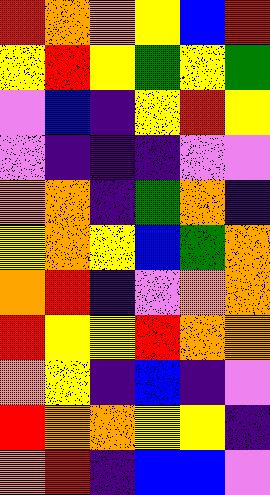[["red", "orange", "orange", "yellow", "blue", "red"], ["yellow", "red", "yellow", "green", "yellow", "green"], ["violet", "blue", "indigo", "yellow", "red", "yellow"], ["violet", "indigo", "indigo", "indigo", "violet", "violet"], ["orange", "orange", "indigo", "green", "orange", "indigo"], ["yellow", "orange", "yellow", "blue", "green", "orange"], ["orange", "red", "indigo", "violet", "orange", "orange"], ["red", "yellow", "yellow", "red", "orange", "orange"], ["orange", "yellow", "indigo", "blue", "indigo", "violet"], ["red", "orange", "orange", "yellow", "yellow", "indigo"], ["orange", "red", "indigo", "blue", "blue", "violet"]]